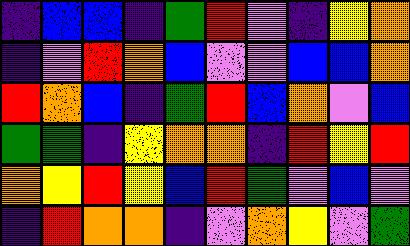[["indigo", "blue", "blue", "indigo", "green", "red", "violet", "indigo", "yellow", "orange"], ["indigo", "violet", "red", "orange", "blue", "violet", "violet", "blue", "blue", "orange"], ["red", "orange", "blue", "indigo", "green", "red", "blue", "orange", "violet", "blue"], ["green", "green", "indigo", "yellow", "orange", "orange", "indigo", "red", "yellow", "red"], ["orange", "yellow", "red", "yellow", "blue", "red", "green", "violet", "blue", "violet"], ["indigo", "red", "orange", "orange", "indigo", "violet", "orange", "yellow", "violet", "green"]]